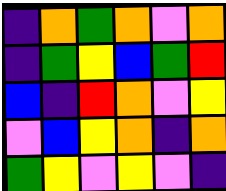[["indigo", "orange", "green", "orange", "violet", "orange"], ["indigo", "green", "yellow", "blue", "green", "red"], ["blue", "indigo", "red", "orange", "violet", "yellow"], ["violet", "blue", "yellow", "orange", "indigo", "orange"], ["green", "yellow", "violet", "yellow", "violet", "indigo"]]